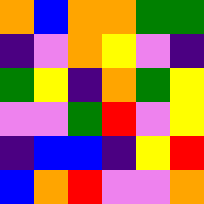[["orange", "blue", "orange", "orange", "green", "green"], ["indigo", "violet", "orange", "yellow", "violet", "indigo"], ["green", "yellow", "indigo", "orange", "green", "yellow"], ["violet", "violet", "green", "red", "violet", "yellow"], ["indigo", "blue", "blue", "indigo", "yellow", "red"], ["blue", "orange", "red", "violet", "violet", "orange"]]